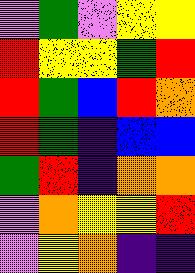[["violet", "green", "violet", "yellow", "yellow"], ["red", "yellow", "yellow", "green", "red"], ["red", "green", "blue", "red", "orange"], ["red", "green", "indigo", "blue", "blue"], ["green", "red", "indigo", "orange", "orange"], ["violet", "orange", "yellow", "yellow", "red"], ["violet", "yellow", "orange", "indigo", "indigo"]]